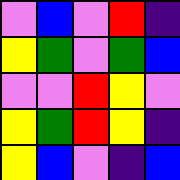[["violet", "blue", "violet", "red", "indigo"], ["yellow", "green", "violet", "green", "blue"], ["violet", "violet", "red", "yellow", "violet"], ["yellow", "green", "red", "yellow", "indigo"], ["yellow", "blue", "violet", "indigo", "blue"]]